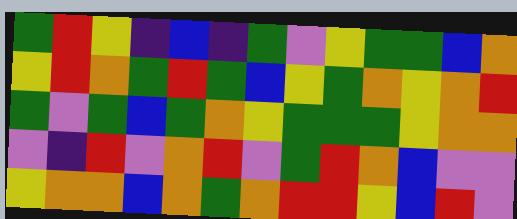[["green", "red", "yellow", "indigo", "blue", "indigo", "green", "violet", "yellow", "green", "green", "blue", "orange"], ["yellow", "red", "orange", "green", "red", "green", "blue", "yellow", "green", "orange", "yellow", "orange", "red"], ["green", "violet", "green", "blue", "green", "orange", "yellow", "green", "green", "green", "yellow", "orange", "orange"], ["violet", "indigo", "red", "violet", "orange", "red", "violet", "green", "red", "orange", "blue", "violet", "violet"], ["yellow", "orange", "orange", "blue", "orange", "green", "orange", "red", "red", "yellow", "blue", "red", "violet"]]